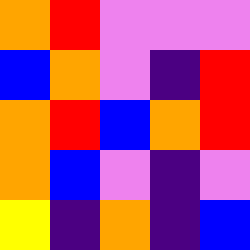[["orange", "red", "violet", "violet", "violet"], ["blue", "orange", "violet", "indigo", "red"], ["orange", "red", "blue", "orange", "red"], ["orange", "blue", "violet", "indigo", "violet"], ["yellow", "indigo", "orange", "indigo", "blue"]]